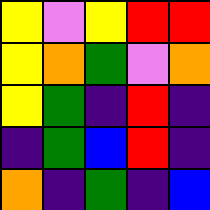[["yellow", "violet", "yellow", "red", "red"], ["yellow", "orange", "green", "violet", "orange"], ["yellow", "green", "indigo", "red", "indigo"], ["indigo", "green", "blue", "red", "indigo"], ["orange", "indigo", "green", "indigo", "blue"]]